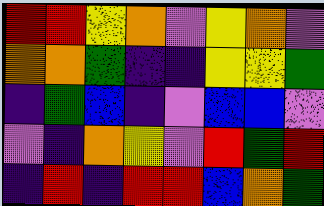[["red", "red", "yellow", "orange", "violet", "yellow", "orange", "violet"], ["orange", "orange", "green", "indigo", "indigo", "yellow", "yellow", "green"], ["indigo", "green", "blue", "indigo", "violet", "blue", "blue", "violet"], ["violet", "indigo", "orange", "yellow", "violet", "red", "green", "red"], ["indigo", "red", "indigo", "red", "red", "blue", "orange", "green"]]